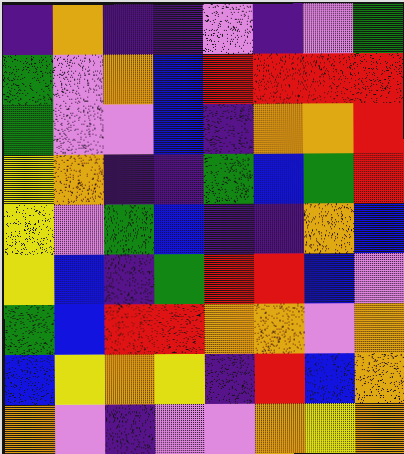[["indigo", "orange", "indigo", "indigo", "violet", "indigo", "violet", "green"], ["green", "violet", "orange", "blue", "red", "red", "red", "red"], ["green", "violet", "violet", "blue", "indigo", "orange", "orange", "red"], ["yellow", "orange", "indigo", "indigo", "green", "blue", "green", "red"], ["yellow", "violet", "green", "blue", "indigo", "indigo", "orange", "blue"], ["yellow", "blue", "indigo", "green", "red", "red", "blue", "violet"], ["green", "blue", "red", "red", "orange", "orange", "violet", "orange"], ["blue", "yellow", "orange", "yellow", "indigo", "red", "blue", "orange"], ["orange", "violet", "indigo", "violet", "violet", "orange", "yellow", "orange"]]